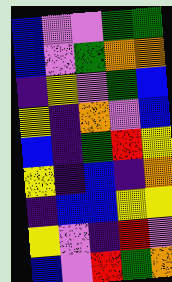[["blue", "violet", "violet", "green", "green"], ["blue", "violet", "green", "orange", "orange"], ["indigo", "yellow", "violet", "green", "blue"], ["yellow", "indigo", "orange", "violet", "blue"], ["blue", "indigo", "green", "red", "yellow"], ["yellow", "indigo", "blue", "indigo", "orange"], ["indigo", "blue", "blue", "yellow", "yellow"], ["yellow", "violet", "indigo", "red", "violet"], ["blue", "violet", "red", "green", "orange"]]